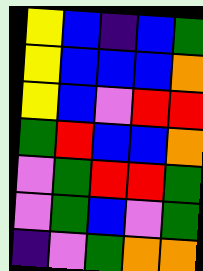[["yellow", "blue", "indigo", "blue", "green"], ["yellow", "blue", "blue", "blue", "orange"], ["yellow", "blue", "violet", "red", "red"], ["green", "red", "blue", "blue", "orange"], ["violet", "green", "red", "red", "green"], ["violet", "green", "blue", "violet", "green"], ["indigo", "violet", "green", "orange", "orange"]]